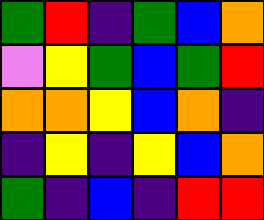[["green", "red", "indigo", "green", "blue", "orange"], ["violet", "yellow", "green", "blue", "green", "red"], ["orange", "orange", "yellow", "blue", "orange", "indigo"], ["indigo", "yellow", "indigo", "yellow", "blue", "orange"], ["green", "indigo", "blue", "indigo", "red", "red"]]